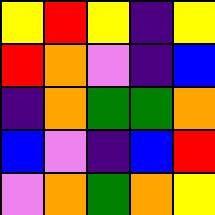[["yellow", "red", "yellow", "indigo", "yellow"], ["red", "orange", "violet", "indigo", "blue"], ["indigo", "orange", "green", "green", "orange"], ["blue", "violet", "indigo", "blue", "red"], ["violet", "orange", "green", "orange", "yellow"]]